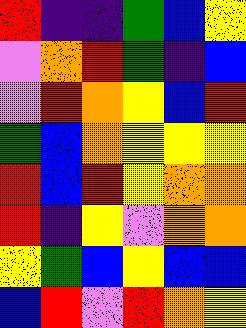[["red", "indigo", "indigo", "green", "blue", "yellow"], ["violet", "orange", "red", "green", "indigo", "blue"], ["violet", "red", "orange", "yellow", "blue", "red"], ["green", "blue", "orange", "yellow", "yellow", "yellow"], ["red", "blue", "red", "yellow", "orange", "orange"], ["red", "indigo", "yellow", "violet", "orange", "orange"], ["yellow", "green", "blue", "yellow", "blue", "blue"], ["blue", "red", "violet", "red", "orange", "yellow"]]